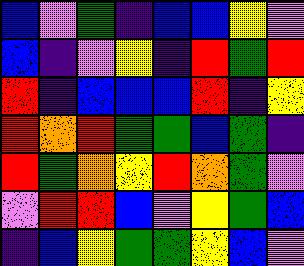[["blue", "violet", "green", "indigo", "blue", "blue", "yellow", "violet"], ["blue", "indigo", "violet", "yellow", "indigo", "red", "green", "red"], ["red", "indigo", "blue", "blue", "blue", "red", "indigo", "yellow"], ["red", "orange", "red", "green", "green", "blue", "green", "indigo"], ["red", "green", "orange", "yellow", "red", "orange", "green", "violet"], ["violet", "red", "red", "blue", "violet", "yellow", "green", "blue"], ["indigo", "blue", "yellow", "green", "green", "yellow", "blue", "violet"]]